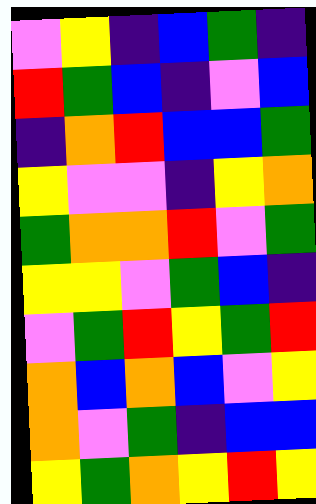[["violet", "yellow", "indigo", "blue", "green", "indigo"], ["red", "green", "blue", "indigo", "violet", "blue"], ["indigo", "orange", "red", "blue", "blue", "green"], ["yellow", "violet", "violet", "indigo", "yellow", "orange"], ["green", "orange", "orange", "red", "violet", "green"], ["yellow", "yellow", "violet", "green", "blue", "indigo"], ["violet", "green", "red", "yellow", "green", "red"], ["orange", "blue", "orange", "blue", "violet", "yellow"], ["orange", "violet", "green", "indigo", "blue", "blue"], ["yellow", "green", "orange", "yellow", "red", "yellow"]]